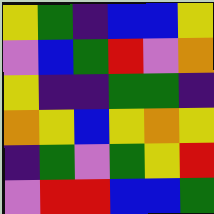[["yellow", "green", "indigo", "blue", "blue", "yellow"], ["violet", "blue", "green", "red", "violet", "orange"], ["yellow", "indigo", "indigo", "green", "green", "indigo"], ["orange", "yellow", "blue", "yellow", "orange", "yellow"], ["indigo", "green", "violet", "green", "yellow", "red"], ["violet", "red", "red", "blue", "blue", "green"]]